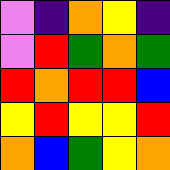[["violet", "indigo", "orange", "yellow", "indigo"], ["violet", "red", "green", "orange", "green"], ["red", "orange", "red", "red", "blue"], ["yellow", "red", "yellow", "yellow", "red"], ["orange", "blue", "green", "yellow", "orange"]]